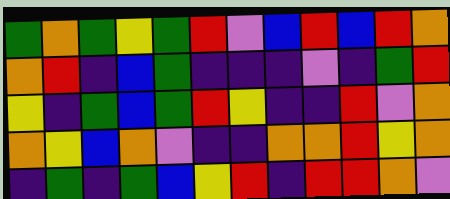[["green", "orange", "green", "yellow", "green", "red", "violet", "blue", "red", "blue", "red", "orange"], ["orange", "red", "indigo", "blue", "green", "indigo", "indigo", "indigo", "violet", "indigo", "green", "red"], ["yellow", "indigo", "green", "blue", "green", "red", "yellow", "indigo", "indigo", "red", "violet", "orange"], ["orange", "yellow", "blue", "orange", "violet", "indigo", "indigo", "orange", "orange", "red", "yellow", "orange"], ["indigo", "green", "indigo", "green", "blue", "yellow", "red", "indigo", "red", "red", "orange", "violet"]]